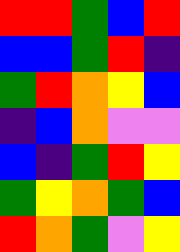[["red", "red", "green", "blue", "red"], ["blue", "blue", "green", "red", "indigo"], ["green", "red", "orange", "yellow", "blue"], ["indigo", "blue", "orange", "violet", "violet"], ["blue", "indigo", "green", "red", "yellow"], ["green", "yellow", "orange", "green", "blue"], ["red", "orange", "green", "violet", "yellow"]]